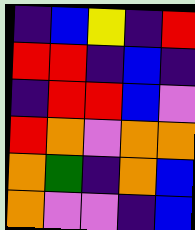[["indigo", "blue", "yellow", "indigo", "red"], ["red", "red", "indigo", "blue", "indigo"], ["indigo", "red", "red", "blue", "violet"], ["red", "orange", "violet", "orange", "orange"], ["orange", "green", "indigo", "orange", "blue"], ["orange", "violet", "violet", "indigo", "blue"]]